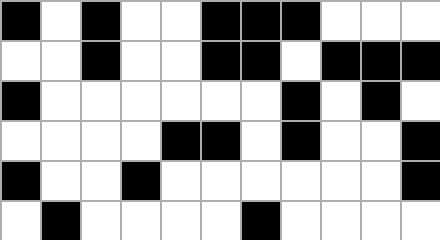[["black", "white", "black", "white", "white", "black", "black", "black", "white", "white", "white"], ["white", "white", "black", "white", "white", "black", "black", "white", "black", "black", "black"], ["black", "white", "white", "white", "white", "white", "white", "black", "white", "black", "white"], ["white", "white", "white", "white", "black", "black", "white", "black", "white", "white", "black"], ["black", "white", "white", "black", "white", "white", "white", "white", "white", "white", "black"], ["white", "black", "white", "white", "white", "white", "black", "white", "white", "white", "white"]]